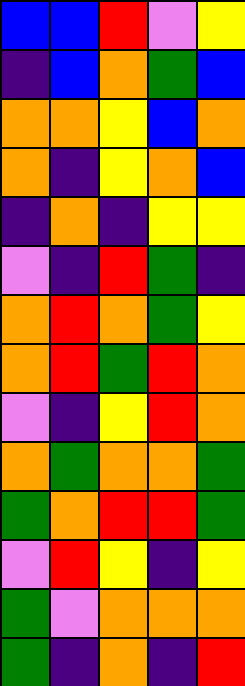[["blue", "blue", "red", "violet", "yellow"], ["indigo", "blue", "orange", "green", "blue"], ["orange", "orange", "yellow", "blue", "orange"], ["orange", "indigo", "yellow", "orange", "blue"], ["indigo", "orange", "indigo", "yellow", "yellow"], ["violet", "indigo", "red", "green", "indigo"], ["orange", "red", "orange", "green", "yellow"], ["orange", "red", "green", "red", "orange"], ["violet", "indigo", "yellow", "red", "orange"], ["orange", "green", "orange", "orange", "green"], ["green", "orange", "red", "red", "green"], ["violet", "red", "yellow", "indigo", "yellow"], ["green", "violet", "orange", "orange", "orange"], ["green", "indigo", "orange", "indigo", "red"]]